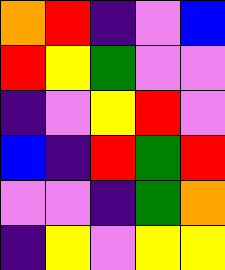[["orange", "red", "indigo", "violet", "blue"], ["red", "yellow", "green", "violet", "violet"], ["indigo", "violet", "yellow", "red", "violet"], ["blue", "indigo", "red", "green", "red"], ["violet", "violet", "indigo", "green", "orange"], ["indigo", "yellow", "violet", "yellow", "yellow"]]